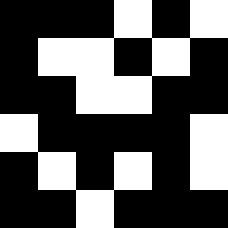[["black", "black", "black", "white", "black", "white"], ["black", "white", "white", "black", "white", "black"], ["black", "black", "white", "white", "black", "black"], ["white", "black", "black", "black", "black", "white"], ["black", "white", "black", "white", "black", "white"], ["black", "black", "white", "black", "black", "black"]]